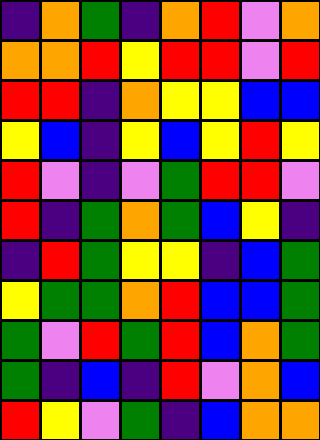[["indigo", "orange", "green", "indigo", "orange", "red", "violet", "orange"], ["orange", "orange", "red", "yellow", "red", "red", "violet", "red"], ["red", "red", "indigo", "orange", "yellow", "yellow", "blue", "blue"], ["yellow", "blue", "indigo", "yellow", "blue", "yellow", "red", "yellow"], ["red", "violet", "indigo", "violet", "green", "red", "red", "violet"], ["red", "indigo", "green", "orange", "green", "blue", "yellow", "indigo"], ["indigo", "red", "green", "yellow", "yellow", "indigo", "blue", "green"], ["yellow", "green", "green", "orange", "red", "blue", "blue", "green"], ["green", "violet", "red", "green", "red", "blue", "orange", "green"], ["green", "indigo", "blue", "indigo", "red", "violet", "orange", "blue"], ["red", "yellow", "violet", "green", "indigo", "blue", "orange", "orange"]]